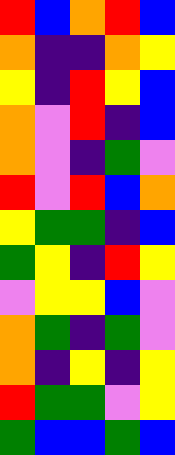[["red", "blue", "orange", "red", "blue"], ["orange", "indigo", "indigo", "orange", "yellow"], ["yellow", "indigo", "red", "yellow", "blue"], ["orange", "violet", "red", "indigo", "blue"], ["orange", "violet", "indigo", "green", "violet"], ["red", "violet", "red", "blue", "orange"], ["yellow", "green", "green", "indigo", "blue"], ["green", "yellow", "indigo", "red", "yellow"], ["violet", "yellow", "yellow", "blue", "violet"], ["orange", "green", "indigo", "green", "violet"], ["orange", "indigo", "yellow", "indigo", "yellow"], ["red", "green", "green", "violet", "yellow"], ["green", "blue", "blue", "green", "blue"]]